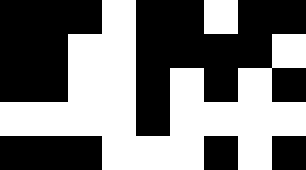[["black", "black", "black", "white", "black", "black", "white", "black", "black"], ["black", "black", "white", "white", "black", "black", "black", "black", "white"], ["black", "black", "white", "white", "black", "white", "black", "white", "black"], ["white", "white", "white", "white", "black", "white", "white", "white", "white"], ["black", "black", "black", "white", "white", "white", "black", "white", "black"]]